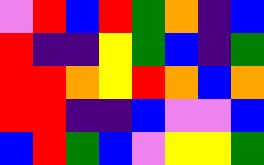[["violet", "red", "blue", "red", "green", "orange", "indigo", "blue"], ["red", "indigo", "indigo", "yellow", "green", "blue", "indigo", "green"], ["red", "red", "orange", "yellow", "red", "orange", "blue", "orange"], ["red", "red", "indigo", "indigo", "blue", "violet", "violet", "blue"], ["blue", "red", "green", "blue", "violet", "yellow", "yellow", "green"]]